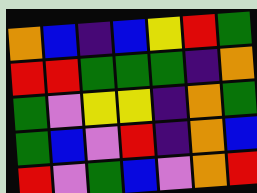[["orange", "blue", "indigo", "blue", "yellow", "red", "green"], ["red", "red", "green", "green", "green", "indigo", "orange"], ["green", "violet", "yellow", "yellow", "indigo", "orange", "green"], ["green", "blue", "violet", "red", "indigo", "orange", "blue"], ["red", "violet", "green", "blue", "violet", "orange", "red"]]